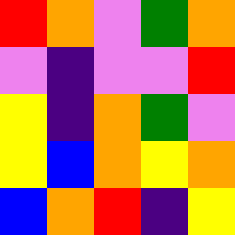[["red", "orange", "violet", "green", "orange"], ["violet", "indigo", "violet", "violet", "red"], ["yellow", "indigo", "orange", "green", "violet"], ["yellow", "blue", "orange", "yellow", "orange"], ["blue", "orange", "red", "indigo", "yellow"]]